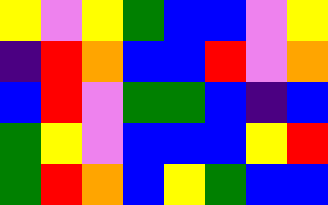[["yellow", "violet", "yellow", "green", "blue", "blue", "violet", "yellow"], ["indigo", "red", "orange", "blue", "blue", "red", "violet", "orange"], ["blue", "red", "violet", "green", "green", "blue", "indigo", "blue"], ["green", "yellow", "violet", "blue", "blue", "blue", "yellow", "red"], ["green", "red", "orange", "blue", "yellow", "green", "blue", "blue"]]